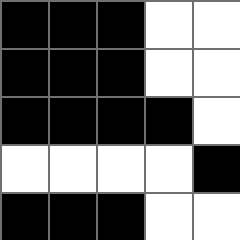[["black", "black", "black", "white", "white"], ["black", "black", "black", "white", "white"], ["black", "black", "black", "black", "white"], ["white", "white", "white", "white", "black"], ["black", "black", "black", "white", "white"]]